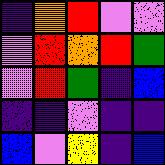[["indigo", "orange", "red", "violet", "violet"], ["violet", "red", "orange", "red", "green"], ["violet", "red", "green", "indigo", "blue"], ["indigo", "indigo", "violet", "indigo", "indigo"], ["blue", "violet", "yellow", "indigo", "blue"]]